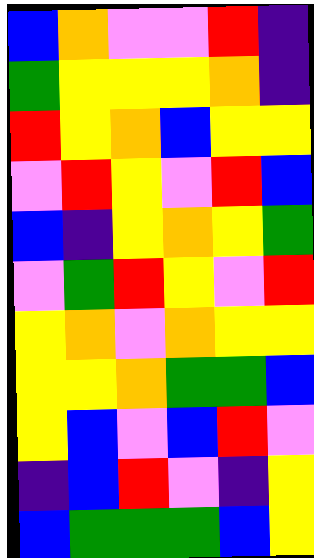[["blue", "orange", "violet", "violet", "red", "indigo"], ["green", "yellow", "yellow", "yellow", "orange", "indigo"], ["red", "yellow", "orange", "blue", "yellow", "yellow"], ["violet", "red", "yellow", "violet", "red", "blue"], ["blue", "indigo", "yellow", "orange", "yellow", "green"], ["violet", "green", "red", "yellow", "violet", "red"], ["yellow", "orange", "violet", "orange", "yellow", "yellow"], ["yellow", "yellow", "orange", "green", "green", "blue"], ["yellow", "blue", "violet", "blue", "red", "violet"], ["indigo", "blue", "red", "violet", "indigo", "yellow"], ["blue", "green", "green", "green", "blue", "yellow"]]